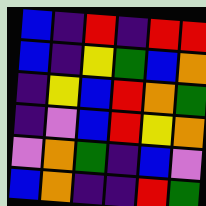[["blue", "indigo", "red", "indigo", "red", "red"], ["blue", "indigo", "yellow", "green", "blue", "orange"], ["indigo", "yellow", "blue", "red", "orange", "green"], ["indigo", "violet", "blue", "red", "yellow", "orange"], ["violet", "orange", "green", "indigo", "blue", "violet"], ["blue", "orange", "indigo", "indigo", "red", "green"]]